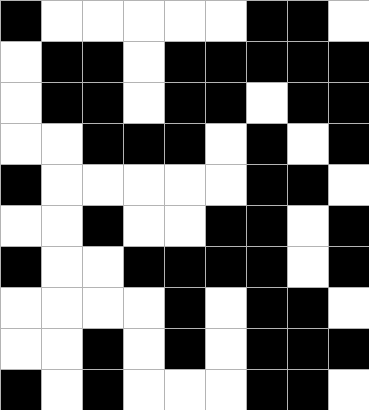[["black", "white", "white", "white", "white", "white", "black", "black", "white"], ["white", "black", "black", "white", "black", "black", "black", "black", "black"], ["white", "black", "black", "white", "black", "black", "white", "black", "black"], ["white", "white", "black", "black", "black", "white", "black", "white", "black"], ["black", "white", "white", "white", "white", "white", "black", "black", "white"], ["white", "white", "black", "white", "white", "black", "black", "white", "black"], ["black", "white", "white", "black", "black", "black", "black", "white", "black"], ["white", "white", "white", "white", "black", "white", "black", "black", "white"], ["white", "white", "black", "white", "black", "white", "black", "black", "black"], ["black", "white", "black", "white", "white", "white", "black", "black", "white"]]